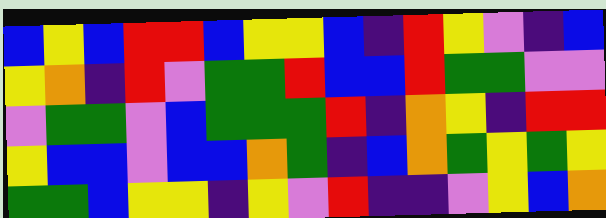[["blue", "yellow", "blue", "red", "red", "blue", "yellow", "yellow", "blue", "indigo", "red", "yellow", "violet", "indigo", "blue"], ["yellow", "orange", "indigo", "red", "violet", "green", "green", "red", "blue", "blue", "red", "green", "green", "violet", "violet"], ["violet", "green", "green", "violet", "blue", "green", "green", "green", "red", "indigo", "orange", "yellow", "indigo", "red", "red"], ["yellow", "blue", "blue", "violet", "blue", "blue", "orange", "green", "indigo", "blue", "orange", "green", "yellow", "green", "yellow"], ["green", "green", "blue", "yellow", "yellow", "indigo", "yellow", "violet", "red", "indigo", "indigo", "violet", "yellow", "blue", "orange"]]